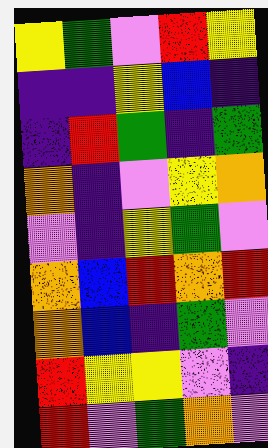[["yellow", "green", "violet", "red", "yellow"], ["indigo", "indigo", "yellow", "blue", "indigo"], ["indigo", "red", "green", "indigo", "green"], ["orange", "indigo", "violet", "yellow", "orange"], ["violet", "indigo", "yellow", "green", "violet"], ["orange", "blue", "red", "orange", "red"], ["orange", "blue", "indigo", "green", "violet"], ["red", "yellow", "yellow", "violet", "indigo"], ["red", "violet", "green", "orange", "violet"]]